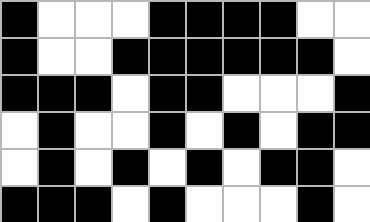[["black", "white", "white", "white", "black", "black", "black", "black", "white", "white"], ["black", "white", "white", "black", "black", "black", "black", "black", "black", "white"], ["black", "black", "black", "white", "black", "black", "white", "white", "white", "black"], ["white", "black", "white", "white", "black", "white", "black", "white", "black", "black"], ["white", "black", "white", "black", "white", "black", "white", "black", "black", "white"], ["black", "black", "black", "white", "black", "white", "white", "white", "black", "white"]]